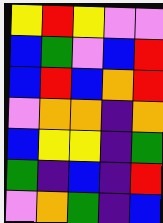[["yellow", "red", "yellow", "violet", "violet"], ["blue", "green", "violet", "blue", "red"], ["blue", "red", "blue", "orange", "red"], ["violet", "orange", "orange", "indigo", "orange"], ["blue", "yellow", "yellow", "indigo", "green"], ["green", "indigo", "blue", "indigo", "red"], ["violet", "orange", "green", "indigo", "blue"]]